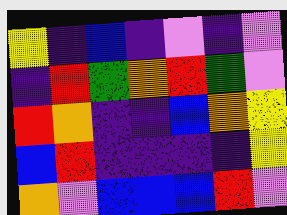[["yellow", "indigo", "blue", "indigo", "violet", "indigo", "violet"], ["indigo", "red", "green", "orange", "red", "green", "violet"], ["red", "orange", "indigo", "indigo", "blue", "orange", "yellow"], ["blue", "red", "indigo", "indigo", "indigo", "indigo", "yellow"], ["orange", "violet", "blue", "blue", "blue", "red", "violet"]]